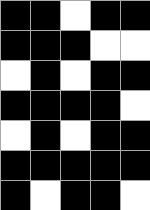[["black", "black", "white", "black", "black"], ["black", "black", "black", "white", "white"], ["white", "black", "white", "black", "black"], ["black", "black", "black", "black", "white"], ["white", "black", "white", "black", "black"], ["black", "black", "black", "black", "black"], ["black", "white", "black", "black", "white"]]